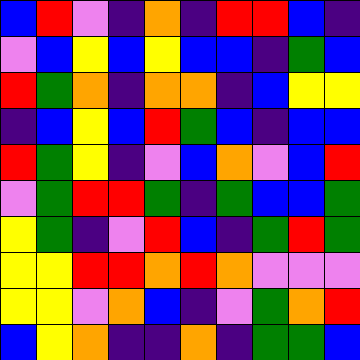[["blue", "red", "violet", "indigo", "orange", "indigo", "red", "red", "blue", "indigo"], ["violet", "blue", "yellow", "blue", "yellow", "blue", "blue", "indigo", "green", "blue"], ["red", "green", "orange", "indigo", "orange", "orange", "indigo", "blue", "yellow", "yellow"], ["indigo", "blue", "yellow", "blue", "red", "green", "blue", "indigo", "blue", "blue"], ["red", "green", "yellow", "indigo", "violet", "blue", "orange", "violet", "blue", "red"], ["violet", "green", "red", "red", "green", "indigo", "green", "blue", "blue", "green"], ["yellow", "green", "indigo", "violet", "red", "blue", "indigo", "green", "red", "green"], ["yellow", "yellow", "red", "red", "orange", "red", "orange", "violet", "violet", "violet"], ["yellow", "yellow", "violet", "orange", "blue", "indigo", "violet", "green", "orange", "red"], ["blue", "yellow", "orange", "indigo", "indigo", "orange", "indigo", "green", "green", "blue"]]